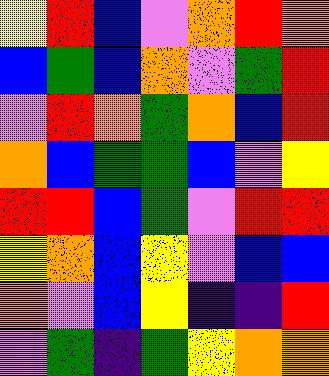[["yellow", "red", "blue", "violet", "orange", "red", "orange"], ["blue", "green", "blue", "orange", "violet", "green", "red"], ["violet", "red", "orange", "green", "orange", "blue", "red"], ["orange", "blue", "green", "green", "blue", "violet", "yellow"], ["red", "red", "blue", "green", "violet", "red", "red"], ["yellow", "orange", "blue", "yellow", "violet", "blue", "blue"], ["orange", "violet", "blue", "yellow", "indigo", "indigo", "red"], ["violet", "green", "indigo", "green", "yellow", "orange", "orange"]]